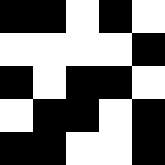[["black", "black", "white", "black", "white"], ["white", "white", "white", "white", "black"], ["black", "white", "black", "black", "white"], ["white", "black", "black", "white", "black"], ["black", "black", "white", "white", "black"]]